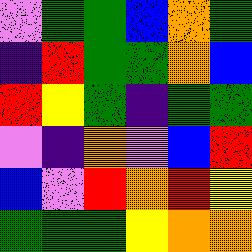[["violet", "green", "green", "blue", "orange", "green"], ["indigo", "red", "green", "green", "orange", "blue"], ["red", "yellow", "green", "indigo", "green", "green"], ["violet", "indigo", "orange", "violet", "blue", "red"], ["blue", "violet", "red", "orange", "red", "yellow"], ["green", "green", "green", "yellow", "orange", "orange"]]